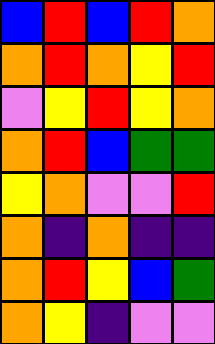[["blue", "red", "blue", "red", "orange"], ["orange", "red", "orange", "yellow", "red"], ["violet", "yellow", "red", "yellow", "orange"], ["orange", "red", "blue", "green", "green"], ["yellow", "orange", "violet", "violet", "red"], ["orange", "indigo", "orange", "indigo", "indigo"], ["orange", "red", "yellow", "blue", "green"], ["orange", "yellow", "indigo", "violet", "violet"]]